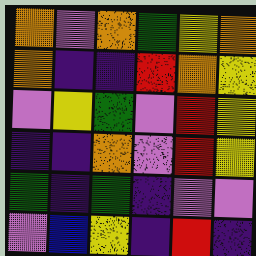[["orange", "violet", "orange", "green", "yellow", "orange"], ["orange", "indigo", "indigo", "red", "orange", "yellow"], ["violet", "yellow", "green", "violet", "red", "yellow"], ["indigo", "indigo", "orange", "violet", "red", "yellow"], ["green", "indigo", "green", "indigo", "violet", "violet"], ["violet", "blue", "yellow", "indigo", "red", "indigo"]]